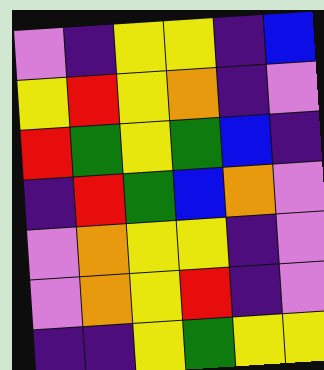[["violet", "indigo", "yellow", "yellow", "indigo", "blue"], ["yellow", "red", "yellow", "orange", "indigo", "violet"], ["red", "green", "yellow", "green", "blue", "indigo"], ["indigo", "red", "green", "blue", "orange", "violet"], ["violet", "orange", "yellow", "yellow", "indigo", "violet"], ["violet", "orange", "yellow", "red", "indigo", "violet"], ["indigo", "indigo", "yellow", "green", "yellow", "yellow"]]